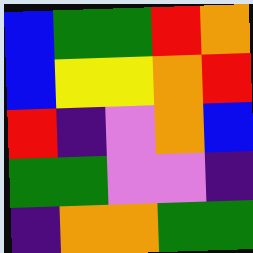[["blue", "green", "green", "red", "orange"], ["blue", "yellow", "yellow", "orange", "red"], ["red", "indigo", "violet", "orange", "blue"], ["green", "green", "violet", "violet", "indigo"], ["indigo", "orange", "orange", "green", "green"]]